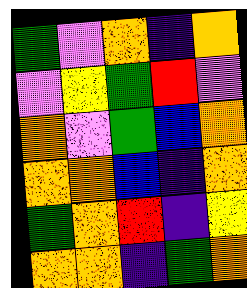[["green", "violet", "orange", "indigo", "orange"], ["violet", "yellow", "green", "red", "violet"], ["orange", "violet", "green", "blue", "orange"], ["orange", "orange", "blue", "indigo", "orange"], ["green", "orange", "red", "indigo", "yellow"], ["orange", "orange", "indigo", "green", "orange"]]